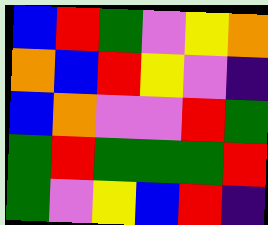[["blue", "red", "green", "violet", "yellow", "orange"], ["orange", "blue", "red", "yellow", "violet", "indigo"], ["blue", "orange", "violet", "violet", "red", "green"], ["green", "red", "green", "green", "green", "red"], ["green", "violet", "yellow", "blue", "red", "indigo"]]